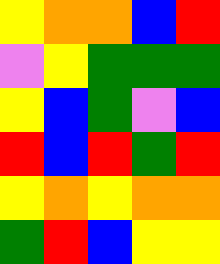[["yellow", "orange", "orange", "blue", "red"], ["violet", "yellow", "green", "green", "green"], ["yellow", "blue", "green", "violet", "blue"], ["red", "blue", "red", "green", "red"], ["yellow", "orange", "yellow", "orange", "orange"], ["green", "red", "blue", "yellow", "yellow"]]